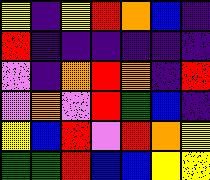[["yellow", "indigo", "yellow", "red", "orange", "blue", "indigo"], ["red", "indigo", "indigo", "indigo", "indigo", "indigo", "indigo"], ["violet", "indigo", "orange", "red", "orange", "indigo", "red"], ["violet", "orange", "violet", "red", "green", "blue", "indigo"], ["yellow", "blue", "red", "violet", "red", "orange", "yellow"], ["green", "green", "red", "blue", "blue", "yellow", "yellow"]]